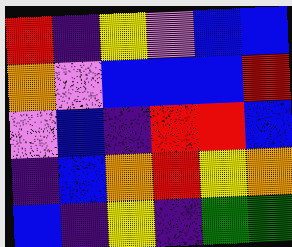[["red", "indigo", "yellow", "violet", "blue", "blue"], ["orange", "violet", "blue", "blue", "blue", "red"], ["violet", "blue", "indigo", "red", "red", "blue"], ["indigo", "blue", "orange", "red", "yellow", "orange"], ["blue", "indigo", "yellow", "indigo", "green", "green"]]